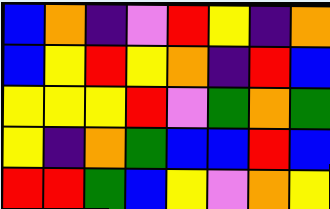[["blue", "orange", "indigo", "violet", "red", "yellow", "indigo", "orange"], ["blue", "yellow", "red", "yellow", "orange", "indigo", "red", "blue"], ["yellow", "yellow", "yellow", "red", "violet", "green", "orange", "green"], ["yellow", "indigo", "orange", "green", "blue", "blue", "red", "blue"], ["red", "red", "green", "blue", "yellow", "violet", "orange", "yellow"]]